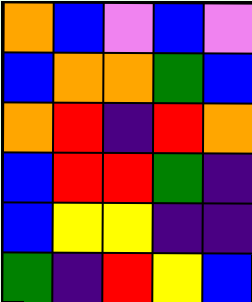[["orange", "blue", "violet", "blue", "violet"], ["blue", "orange", "orange", "green", "blue"], ["orange", "red", "indigo", "red", "orange"], ["blue", "red", "red", "green", "indigo"], ["blue", "yellow", "yellow", "indigo", "indigo"], ["green", "indigo", "red", "yellow", "blue"]]